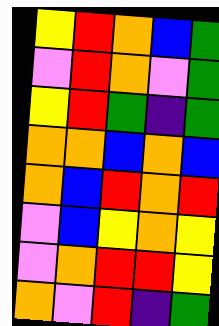[["yellow", "red", "orange", "blue", "green"], ["violet", "red", "orange", "violet", "green"], ["yellow", "red", "green", "indigo", "green"], ["orange", "orange", "blue", "orange", "blue"], ["orange", "blue", "red", "orange", "red"], ["violet", "blue", "yellow", "orange", "yellow"], ["violet", "orange", "red", "red", "yellow"], ["orange", "violet", "red", "indigo", "green"]]